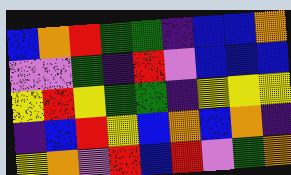[["blue", "orange", "red", "green", "green", "indigo", "blue", "blue", "orange"], ["violet", "violet", "green", "indigo", "red", "violet", "blue", "blue", "blue"], ["yellow", "red", "yellow", "green", "green", "indigo", "yellow", "yellow", "yellow"], ["indigo", "blue", "red", "yellow", "blue", "orange", "blue", "orange", "indigo"], ["yellow", "orange", "violet", "red", "blue", "red", "violet", "green", "orange"]]